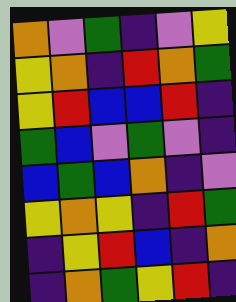[["orange", "violet", "green", "indigo", "violet", "yellow"], ["yellow", "orange", "indigo", "red", "orange", "green"], ["yellow", "red", "blue", "blue", "red", "indigo"], ["green", "blue", "violet", "green", "violet", "indigo"], ["blue", "green", "blue", "orange", "indigo", "violet"], ["yellow", "orange", "yellow", "indigo", "red", "green"], ["indigo", "yellow", "red", "blue", "indigo", "orange"], ["indigo", "orange", "green", "yellow", "red", "indigo"]]